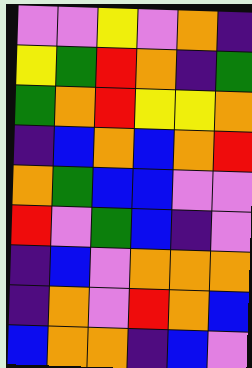[["violet", "violet", "yellow", "violet", "orange", "indigo"], ["yellow", "green", "red", "orange", "indigo", "green"], ["green", "orange", "red", "yellow", "yellow", "orange"], ["indigo", "blue", "orange", "blue", "orange", "red"], ["orange", "green", "blue", "blue", "violet", "violet"], ["red", "violet", "green", "blue", "indigo", "violet"], ["indigo", "blue", "violet", "orange", "orange", "orange"], ["indigo", "orange", "violet", "red", "orange", "blue"], ["blue", "orange", "orange", "indigo", "blue", "violet"]]